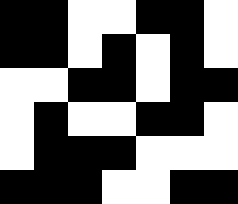[["black", "black", "white", "white", "black", "black", "white"], ["black", "black", "white", "black", "white", "black", "white"], ["white", "white", "black", "black", "white", "black", "black"], ["white", "black", "white", "white", "black", "black", "white"], ["white", "black", "black", "black", "white", "white", "white"], ["black", "black", "black", "white", "white", "black", "black"]]